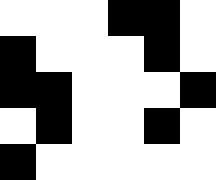[["white", "white", "white", "black", "black", "white"], ["black", "white", "white", "white", "black", "white"], ["black", "black", "white", "white", "white", "black"], ["white", "black", "white", "white", "black", "white"], ["black", "white", "white", "white", "white", "white"]]